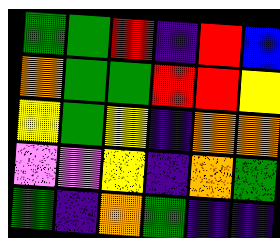[["green", "green", "red", "indigo", "red", "blue"], ["orange", "green", "green", "red", "red", "yellow"], ["yellow", "green", "yellow", "indigo", "orange", "orange"], ["violet", "violet", "yellow", "indigo", "orange", "green"], ["green", "indigo", "orange", "green", "indigo", "indigo"]]